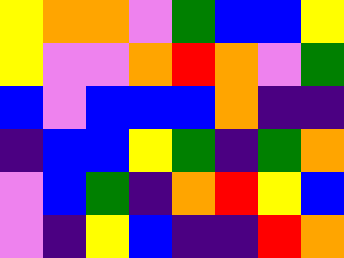[["yellow", "orange", "orange", "violet", "green", "blue", "blue", "yellow"], ["yellow", "violet", "violet", "orange", "red", "orange", "violet", "green"], ["blue", "violet", "blue", "blue", "blue", "orange", "indigo", "indigo"], ["indigo", "blue", "blue", "yellow", "green", "indigo", "green", "orange"], ["violet", "blue", "green", "indigo", "orange", "red", "yellow", "blue"], ["violet", "indigo", "yellow", "blue", "indigo", "indigo", "red", "orange"]]